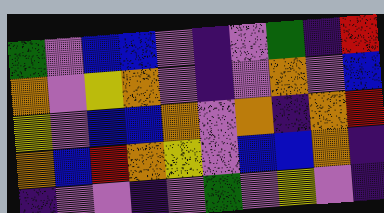[["green", "violet", "blue", "blue", "violet", "indigo", "violet", "green", "indigo", "red"], ["orange", "violet", "yellow", "orange", "violet", "indigo", "violet", "orange", "violet", "blue"], ["yellow", "violet", "blue", "blue", "orange", "violet", "orange", "indigo", "orange", "red"], ["orange", "blue", "red", "orange", "yellow", "violet", "blue", "blue", "orange", "indigo"], ["indigo", "violet", "violet", "indigo", "violet", "green", "violet", "yellow", "violet", "indigo"]]